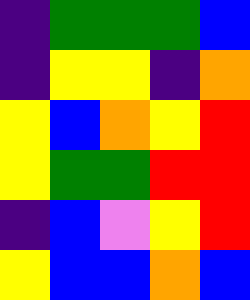[["indigo", "green", "green", "green", "blue"], ["indigo", "yellow", "yellow", "indigo", "orange"], ["yellow", "blue", "orange", "yellow", "red"], ["yellow", "green", "green", "red", "red"], ["indigo", "blue", "violet", "yellow", "red"], ["yellow", "blue", "blue", "orange", "blue"]]